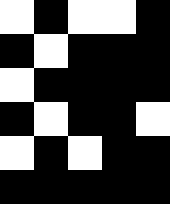[["white", "black", "white", "white", "black"], ["black", "white", "black", "black", "black"], ["white", "black", "black", "black", "black"], ["black", "white", "black", "black", "white"], ["white", "black", "white", "black", "black"], ["black", "black", "black", "black", "black"]]